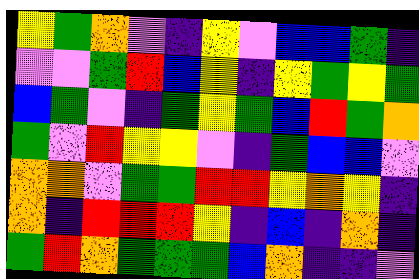[["yellow", "green", "orange", "violet", "indigo", "yellow", "violet", "blue", "blue", "green", "indigo"], ["violet", "violet", "green", "red", "blue", "yellow", "indigo", "yellow", "green", "yellow", "green"], ["blue", "green", "violet", "indigo", "green", "yellow", "green", "blue", "red", "green", "orange"], ["green", "violet", "red", "yellow", "yellow", "violet", "indigo", "green", "blue", "blue", "violet"], ["orange", "orange", "violet", "green", "green", "red", "red", "yellow", "orange", "yellow", "indigo"], ["orange", "indigo", "red", "red", "red", "yellow", "indigo", "blue", "indigo", "orange", "indigo"], ["green", "red", "orange", "green", "green", "green", "blue", "orange", "indigo", "indigo", "violet"]]